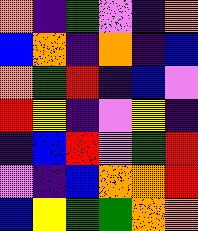[["orange", "indigo", "green", "violet", "indigo", "orange"], ["blue", "orange", "indigo", "orange", "indigo", "blue"], ["orange", "green", "red", "indigo", "blue", "violet"], ["red", "yellow", "indigo", "violet", "yellow", "indigo"], ["indigo", "blue", "red", "violet", "green", "red"], ["violet", "indigo", "blue", "orange", "orange", "red"], ["blue", "yellow", "green", "green", "orange", "orange"]]